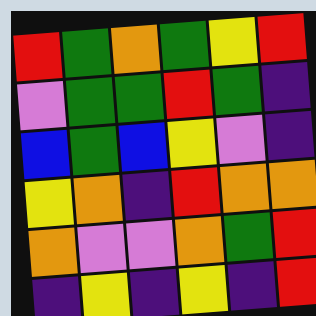[["red", "green", "orange", "green", "yellow", "red"], ["violet", "green", "green", "red", "green", "indigo"], ["blue", "green", "blue", "yellow", "violet", "indigo"], ["yellow", "orange", "indigo", "red", "orange", "orange"], ["orange", "violet", "violet", "orange", "green", "red"], ["indigo", "yellow", "indigo", "yellow", "indigo", "red"]]